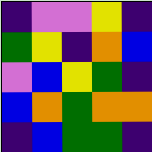[["indigo", "violet", "violet", "yellow", "indigo"], ["green", "yellow", "indigo", "orange", "blue"], ["violet", "blue", "yellow", "green", "indigo"], ["blue", "orange", "green", "orange", "orange"], ["indigo", "blue", "green", "green", "indigo"]]